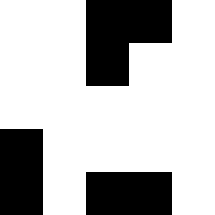[["white", "white", "black", "black", "white"], ["white", "white", "black", "white", "white"], ["white", "white", "white", "white", "white"], ["black", "white", "white", "white", "white"], ["black", "white", "black", "black", "white"]]